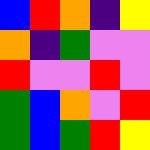[["blue", "red", "orange", "indigo", "yellow"], ["orange", "indigo", "green", "violet", "violet"], ["red", "violet", "violet", "red", "violet"], ["green", "blue", "orange", "violet", "red"], ["green", "blue", "green", "red", "yellow"]]